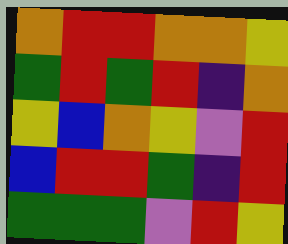[["orange", "red", "red", "orange", "orange", "yellow"], ["green", "red", "green", "red", "indigo", "orange"], ["yellow", "blue", "orange", "yellow", "violet", "red"], ["blue", "red", "red", "green", "indigo", "red"], ["green", "green", "green", "violet", "red", "yellow"]]